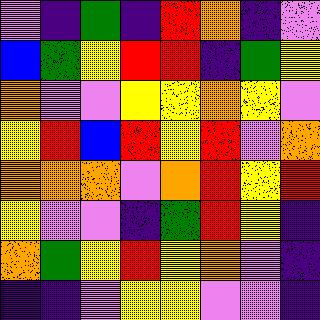[["violet", "indigo", "green", "indigo", "red", "orange", "indigo", "violet"], ["blue", "green", "yellow", "red", "red", "indigo", "green", "yellow"], ["orange", "violet", "violet", "yellow", "yellow", "orange", "yellow", "violet"], ["yellow", "red", "blue", "red", "yellow", "red", "violet", "orange"], ["orange", "orange", "orange", "violet", "orange", "red", "yellow", "red"], ["yellow", "violet", "violet", "indigo", "green", "red", "yellow", "indigo"], ["orange", "green", "yellow", "red", "yellow", "orange", "violet", "indigo"], ["indigo", "indigo", "violet", "yellow", "yellow", "violet", "violet", "indigo"]]